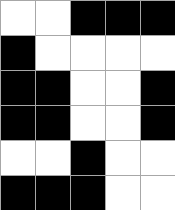[["white", "white", "black", "black", "black"], ["black", "white", "white", "white", "white"], ["black", "black", "white", "white", "black"], ["black", "black", "white", "white", "black"], ["white", "white", "black", "white", "white"], ["black", "black", "black", "white", "white"]]